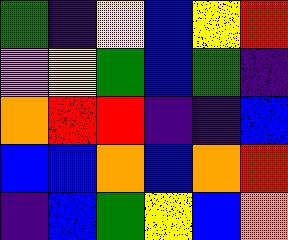[["green", "indigo", "yellow", "blue", "yellow", "red"], ["violet", "yellow", "green", "blue", "green", "indigo"], ["orange", "red", "red", "indigo", "indigo", "blue"], ["blue", "blue", "orange", "blue", "orange", "red"], ["indigo", "blue", "green", "yellow", "blue", "orange"]]